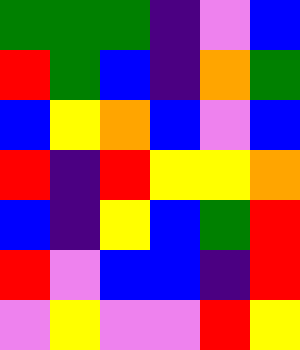[["green", "green", "green", "indigo", "violet", "blue"], ["red", "green", "blue", "indigo", "orange", "green"], ["blue", "yellow", "orange", "blue", "violet", "blue"], ["red", "indigo", "red", "yellow", "yellow", "orange"], ["blue", "indigo", "yellow", "blue", "green", "red"], ["red", "violet", "blue", "blue", "indigo", "red"], ["violet", "yellow", "violet", "violet", "red", "yellow"]]